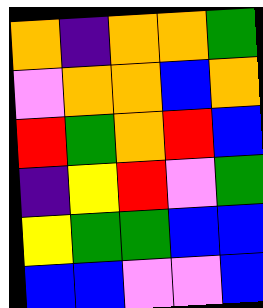[["orange", "indigo", "orange", "orange", "green"], ["violet", "orange", "orange", "blue", "orange"], ["red", "green", "orange", "red", "blue"], ["indigo", "yellow", "red", "violet", "green"], ["yellow", "green", "green", "blue", "blue"], ["blue", "blue", "violet", "violet", "blue"]]